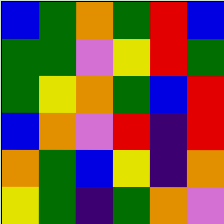[["blue", "green", "orange", "green", "red", "blue"], ["green", "green", "violet", "yellow", "red", "green"], ["green", "yellow", "orange", "green", "blue", "red"], ["blue", "orange", "violet", "red", "indigo", "red"], ["orange", "green", "blue", "yellow", "indigo", "orange"], ["yellow", "green", "indigo", "green", "orange", "violet"]]